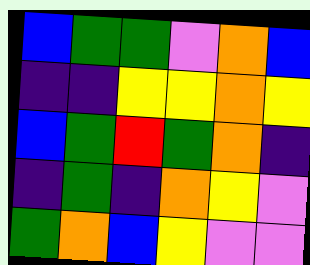[["blue", "green", "green", "violet", "orange", "blue"], ["indigo", "indigo", "yellow", "yellow", "orange", "yellow"], ["blue", "green", "red", "green", "orange", "indigo"], ["indigo", "green", "indigo", "orange", "yellow", "violet"], ["green", "orange", "blue", "yellow", "violet", "violet"]]